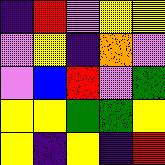[["indigo", "red", "violet", "yellow", "yellow"], ["violet", "yellow", "indigo", "orange", "violet"], ["violet", "blue", "red", "violet", "green"], ["yellow", "yellow", "green", "green", "yellow"], ["yellow", "indigo", "yellow", "indigo", "red"]]